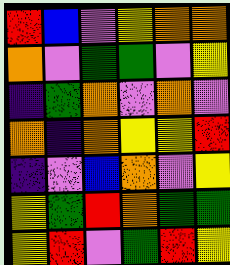[["red", "blue", "violet", "yellow", "orange", "orange"], ["orange", "violet", "green", "green", "violet", "yellow"], ["indigo", "green", "orange", "violet", "orange", "violet"], ["orange", "indigo", "orange", "yellow", "yellow", "red"], ["indigo", "violet", "blue", "orange", "violet", "yellow"], ["yellow", "green", "red", "orange", "green", "green"], ["yellow", "red", "violet", "green", "red", "yellow"]]